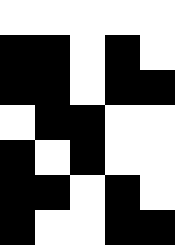[["white", "white", "white", "white", "white"], ["black", "black", "white", "black", "white"], ["black", "black", "white", "black", "black"], ["white", "black", "black", "white", "white"], ["black", "white", "black", "white", "white"], ["black", "black", "white", "black", "white"], ["black", "white", "white", "black", "black"]]